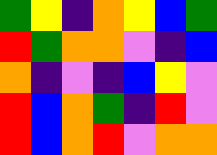[["green", "yellow", "indigo", "orange", "yellow", "blue", "green"], ["red", "green", "orange", "orange", "violet", "indigo", "blue"], ["orange", "indigo", "violet", "indigo", "blue", "yellow", "violet"], ["red", "blue", "orange", "green", "indigo", "red", "violet"], ["red", "blue", "orange", "red", "violet", "orange", "orange"]]